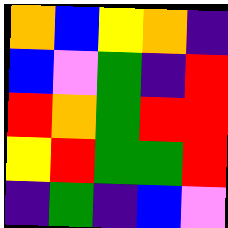[["orange", "blue", "yellow", "orange", "indigo"], ["blue", "violet", "green", "indigo", "red"], ["red", "orange", "green", "red", "red"], ["yellow", "red", "green", "green", "red"], ["indigo", "green", "indigo", "blue", "violet"]]